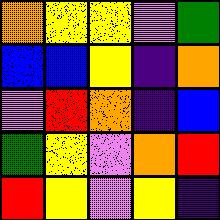[["orange", "yellow", "yellow", "violet", "green"], ["blue", "blue", "yellow", "indigo", "orange"], ["violet", "red", "orange", "indigo", "blue"], ["green", "yellow", "violet", "orange", "red"], ["red", "yellow", "violet", "yellow", "indigo"]]